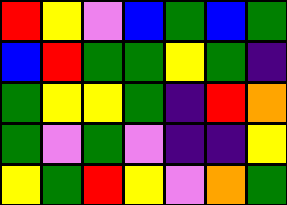[["red", "yellow", "violet", "blue", "green", "blue", "green"], ["blue", "red", "green", "green", "yellow", "green", "indigo"], ["green", "yellow", "yellow", "green", "indigo", "red", "orange"], ["green", "violet", "green", "violet", "indigo", "indigo", "yellow"], ["yellow", "green", "red", "yellow", "violet", "orange", "green"]]